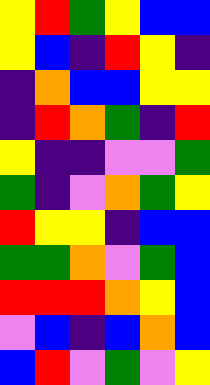[["yellow", "red", "green", "yellow", "blue", "blue"], ["yellow", "blue", "indigo", "red", "yellow", "indigo"], ["indigo", "orange", "blue", "blue", "yellow", "yellow"], ["indigo", "red", "orange", "green", "indigo", "red"], ["yellow", "indigo", "indigo", "violet", "violet", "green"], ["green", "indigo", "violet", "orange", "green", "yellow"], ["red", "yellow", "yellow", "indigo", "blue", "blue"], ["green", "green", "orange", "violet", "green", "blue"], ["red", "red", "red", "orange", "yellow", "blue"], ["violet", "blue", "indigo", "blue", "orange", "blue"], ["blue", "red", "violet", "green", "violet", "yellow"]]